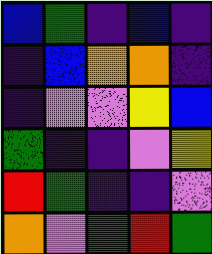[["blue", "green", "indigo", "blue", "indigo"], ["indigo", "blue", "orange", "orange", "indigo"], ["indigo", "violet", "violet", "yellow", "blue"], ["green", "indigo", "indigo", "violet", "yellow"], ["red", "green", "indigo", "indigo", "violet"], ["orange", "violet", "green", "red", "green"]]